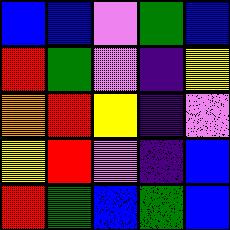[["blue", "blue", "violet", "green", "blue"], ["red", "green", "violet", "indigo", "yellow"], ["orange", "red", "yellow", "indigo", "violet"], ["yellow", "red", "violet", "indigo", "blue"], ["red", "green", "blue", "green", "blue"]]